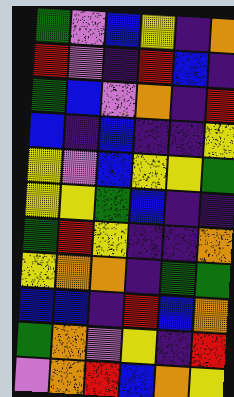[["green", "violet", "blue", "yellow", "indigo", "orange"], ["red", "violet", "indigo", "red", "blue", "indigo"], ["green", "blue", "violet", "orange", "indigo", "red"], ["blue", "indigo", "blue", "indigo", "indigo", "yellow"], ["yellow", "violet", "blue", "yellow", "yellow", "green"], ["yellow", "yellow", "green", "blue", "indigo", "indigo"], ["green", "red", "yellow", "indigo", "indigo", "orange"], ["yellow", "orange", "orange", "indigo", "green", "green"], ["blue", "blue", "indigo", "red", "blue", "orange"], ["green", "orange", "violet", "yellow", "indigo", "red"], ["violet", "orange", "red", "blue", "orange", "yellow"]]